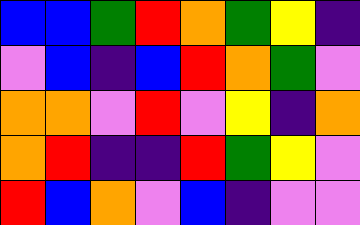[["blue", "blue", "green", "red", "orange", "green", "yellow", "indigo"], ["violet", "blue", "indigo", "blue", "red", "orange", "green", "violet"], ["orange", "orange", "violet", "red", "violet", "yellow", "indigo", "orange"], ["orange", "red", "indigo", "indigo", "red", "green", "yellow", "violet"], ["red", "blue", "orange", "violet", "blue", "indigo", "violet", "violet"]]